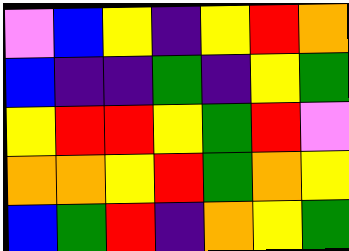[["violet", "blue", "yellow", "indigo", "yellow", "red", "orange"], ["blue", "indigo", "indigo", "green", "indigo", "yellow", "green"], ["yellow", "red", "red", "yellow", "green", "red", "violet"], ["orange", "orange", "yellow", "red", "green", "orange", "yellow"], ["blue", "green", "red", "indigo", "orange", "yellow", "green"]]